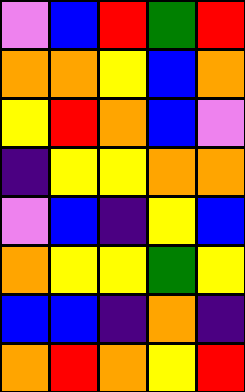[["violet", "blue", "red", "green", "red"], ["orange", "orange", "yellow", "blue", "orange"], ["yellow", "red", "orange", "blue", "violet"], ["indigo", "yellow", "yellow", "orange", "orange"], ["violet", "blue", "indigo", "yellow", "blue"], ["orange", "yellow", "yellow", "green", "yellow"], ["blue", "blue", "indigo", "orange", "indigo"], ["orange", "red", "orange", "yellow", "red"]]